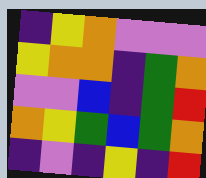[["indigo", "yellow", "orange", "violet", "violet", "violet"], ["yellow", "orange", "orange", "indigo", "green", "orange"], ["violet", "violet", "blue", "indigo", "green", "red"], ["orange", "yellow", "green", "blue", "green", "orange"], ["indigo", "violet", "indigo", "yellow", "indigo", "red"]]